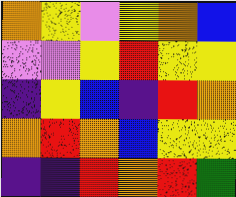[["orange", "yellow", "violet", "yellow", "orange", "blue"], ["violet", "violet", "yellow", "red", "yellow", "yellow"], ["indigo", "yellow", "blue", "indigo", "red", "orange"], ["orange", "red", "orange", "blue", "yellow", "yellow"], ["indigo", "indigo", "red", "orange", "red", "green"]]